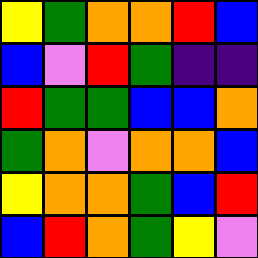[["yellow", "green", "orange", "orange", "red", "blue"], ["blue", "violet", "red", "green", "indigo", "indigo"], ["red", "green", "green", "blue", "blue", "orange"], ["green", "orange", "violet", "orange", "orange", "blue"], ["yellow", "orange", "orange", "green", "blue", "red"], ["blue", "red", "orange", "green", "yellow", "violet"]]